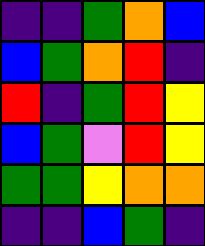[["indigo", "indigo", "green", "orange", "blue"], ["blue", "green", "orange", "red", "indigo"], ["red", "indigo", "green", "red", "yellow"], ["blue", "green", "violet", "red", "yellow"], ["green", "green", "yellow", "orange", "orange"], ["indigo", "indigo", "blue", "green", "indigo"]]